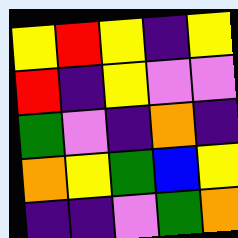[["yellow", "red", "yellow", "indigo", "yellow"], ["red", "indigo", "yellow", "violet", "violet"], ["green", "violet", "indigo", "orange", "indigo"], ["orange", "yellow", "green", "blue", "yellow"], ["indigo", "indigo", "violet", "green", "orange"]]